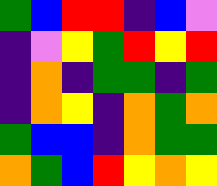[["green", "blue", "red", "red", "indigo", "blue", "violet"], ["indigo", "violet", "yellow", "green", "red", "yellow", "red"], ["indigo", "orange", "indigo", "green", "green", "indigo", "green"], ["indigo", "orange", "yellow", "indigo", "orange", "green", "orange"], ["green", "blue", "blue", "indigo", "orange", "green", "green"], ["orange", "green", "blue", "red", "yellow", "orange", "yellow"]]